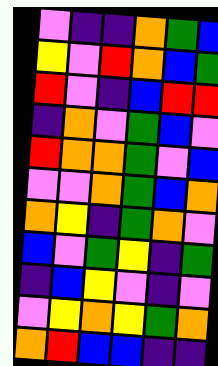[["violet", "indigo", "indigo", "orange", "green", "blue"], ["yellow", "violet", "red", "orange", "blue", "green"], ["red", "violet", "indigo", "blue", "red", "red"], ["indigo", "orange", "violet", "green", "blue", "violet"], ["red", "orange", "orange", "green", "violet", "blue"], ["violet", "violet", "orange", "green", "blue", "orange"], ["orange", "yellow", "indigo", "green", "orange", "violet"], ["blue", "violet", "green", "yellow", "indigo", "green"], ["indigo", "blue", "yellow", "violet", "indigo", "violet"], ["violet", "yellow", "orange", "yellow", "green", "orange"], ["orange", "red", "blue", "blue", "indigo", "indigo"]]